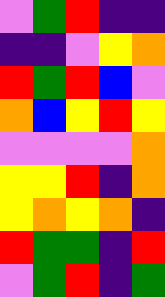[["violet", "green", "red", "indigo", "indigo"], ["indigo", "indigo", "violet", "yellow", "orange"], ["red", "green", "red", "blue", "violet"], ["orange", "blue", "yellow", "red", "yellow"], ["violet", "violet", "violet", "violet", "orange"], ["yellow", "yellow", "red", "indigo", "orange"], ["yellow", "orange", "yellow", "orange", "indigo"], ["red", "green", "green", "indigo", "red"], ["violet", "green", "red", "indigo", "green"]]